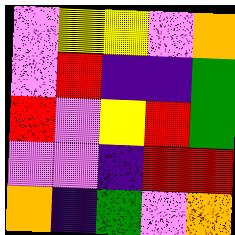[["violet", "yellow", "yellow", "violet", "orange"], ["violet", "red", "indigo", "indigo", "green"], ["red", "violet", "yellow", "red", "green"], ["violet", "violet", "indigo", "red", "red"], ["orange", "indigo", "green", "violet", "orange"]]